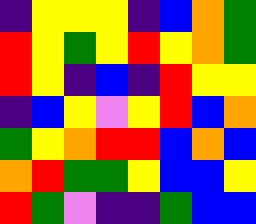[["indigo", "yellow", "yellow", "yellow", "indigo", "blue", "orange", "green"], ["red", "yellow", "green", "yellow", "red", "yellow", "orange", "green"], ["red", "yellow", "indigo", "blue", "indigo", "red", "yellow", "yellow"], ["indigo", "blue", "yellow", "violet", "yellow", "red", "blue", "orange"], ["green", "yellow", "orange", "red", "red", "blue", "orange", "blue"], ["orange", "red", "green", "green", "yellow", "blue", "blue", "yellow"], ["red", "green", "violet", "indigo", "indigo", "green", "blue", "blue"]]